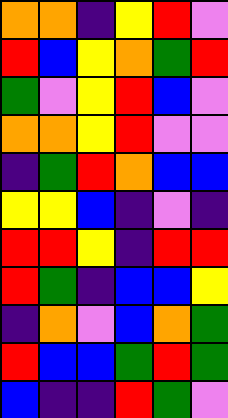[["orange", "orange", "indigo", "yellow", "red", "violet"], ["red", "blue", "yellow", "orange", "green", "red"], ["green", "violet", "yellow", "red", "blue", "violet"], ["orange", "orange", "yellow", "red", "violet", "violet"], ["indigo", "green", "red", "orange", "blue", "blue"], ["yellow", "yellow", "blue", "indigo", "violet", "indigo"], ["red", "red", "yellow", "indigo", "red", "red"], ["red", "green", "indigo", "blue", "blue", "yellow"], ["indigo", "orange", "violet", "blue", "orange", "green"], ["red", "blue", "blue", "green", "red", "green"], ["blue", "indigo", "indigo", "red", "green", "violet"]]